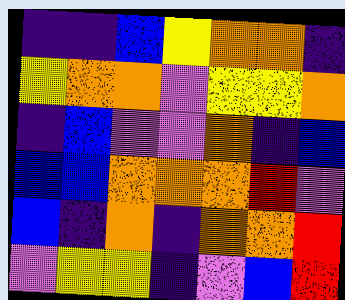[["indigo", "indigo", "blue", "yellow", "orange", "orange", "indigo"], ["yellow", "orange", "orange", "violet", "yellow", "yellow", "orange"], ["indigo", "blue", "violet", "violet", "orange", "indigo", "blue"], ["blue", "blue", "orange", "orange", "orange", "red", "violet"], ["blue", "indigo", "orange", "indigo", "orange", "orange", "red"], ["violet", "yellow", "yellow", "indigo", "violet", "blue", "red"]]